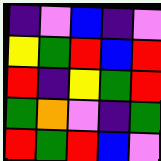[["indigo", "violet", "blue", "indigo", "violet"], ["yellow", "green", "red", "blue", "red"], ["red", "indigo", "yellow", "green", "red"], ["green", "orange", "violet", "indigo", "green"], ["red", "green", "red", "blue", "violet"]]